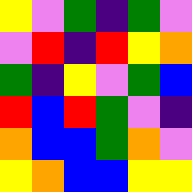[["yellow", "violet", "green", "indigo", "green", "violet"], ["violet", "red", "indigo", "red", "yellow", "orange"], ["green", "indigo", "yellow", "violet", "green", "blue"], ["red", "blue", "red", "green", "violet", "indigo"], ["orange", "blue", "blue", "green", "orange", "violet"], ["yellow", "orange", "blue", "blue", "yellow", "yellow"]]